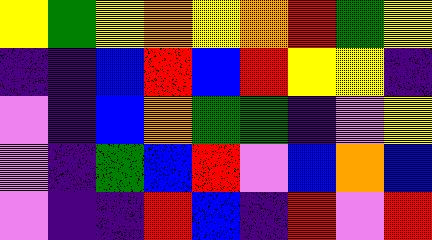[["yellow", "green", "yellow", "orange", "yellow", "orange", "red", "green", "yellow"], ["indigo", "indigo", "blue", "red", "blue", "red", "yellow", "yellow", "indigo"], ["violet", "indigo", "blue", "orange", "green", "green", "indigo", "violet", "yellow"], ["violet", "indigo", "green", "blue", "red", "violet", "blue", "orange", "blue"], ["violet", "indigo", "indigo", "red", "blue", "indigo", "red", "violet", "red"]]